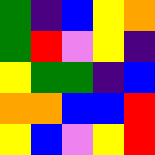[["green", "indigo", "blue", "yellow", "orange"], ["green", "red", "violet", "yellow", "indigo"], ["yellow", "green", "green", "indigo", "blue"], ["orange", "orange", "blue", "blue", "red"], ["yellow", "blue", "violet", "yellow", "red"]]